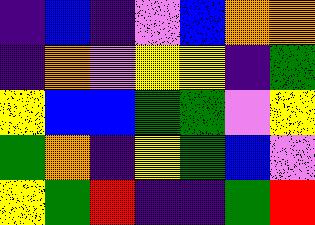[["indigo", "blue", "indigo", "violet", "blue", "orange", "orange"], ["indigo", "orange", "violet", "yellow", "yellow", "indigo", "green"], ["yellow", "blue", "blue", "green", "green", "violet", "yellow"], ["green", "orange", "indigo", "yellow", "green", "blue", "violet"], ["yellow", "green", "red", "indigo", "indigo", "green", "red"]]